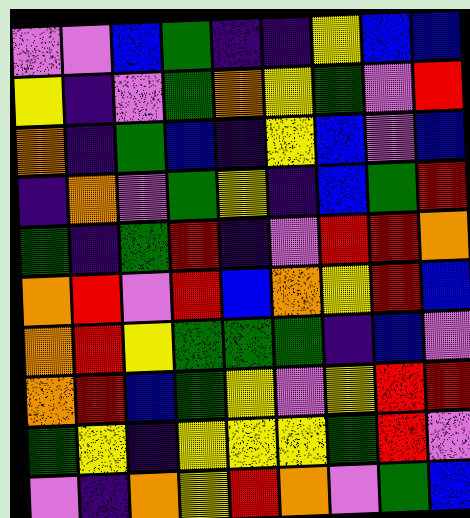[["violet", "violet", "blue", "green", "indigo", "indigo", "yellow", "blue", "blue"], ["yellow", "indigo", "violet", "green", "orange", "yellow", "green", "violet", "red"], ["orange", "indigo", "green", "blue", "indigo", "yellow", "blue", "violet", "blue"], ["indigo", "orange", "violet", "green", "yellow", "indigo", "blue", "green", "red"], ["green", "indigo", "green", "red", "indigo", "violet", "red", "red", "orange"], ["orange", "red", "violet", "red", "blue", "orange", "yellow", "red", "blue"], ["orange", "red", "yellow", "green", "green", "green", "indigo", "blue", "violet"], ["orange", "red", "blue", "green", "yellow", "violet", "yellow", "red", "red"], ["green", "yellow", "indigo", "yellow", "yellow", "yellow", "green", "red", "violet"], ["violet", "indigo", "orange", "yellow", "red", "orange", "violet", "green", "blue"]]